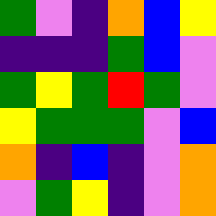[["green", "violet", "indigo", "orange", "blue", "yellow"], ["indigo", "indigo", "indigo", "green", "blue", "violet"], ["green", "yellow", "green", "red", "green", "violet"], ["yellow", "green", "green", "green", "violet", "blue"], ["orange", "indigo", "blue", "indigo", "violet", "orange"], ["violet", "green", "yellow", "indigo", "violet", "orange"]]